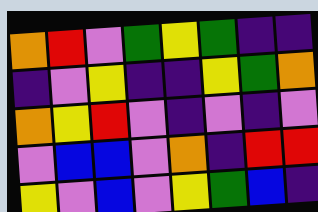[["orange", "red", "violet", "green", "yellow", "green", "indigo", "indigo"], ["indigo", "violet", "yellow", "indigo", "indigo", "yellow", "green", "orange"], ["orange", "yellow", "red", "violet", "indigo", "violet", "indigo", "violet"], ["violet", "blue", "blue", "violet", "orange", "indigo", "red", "red"], ["yellow", "violet", "blue", "violet", "yellow", "green", "blue", "indigo"]]